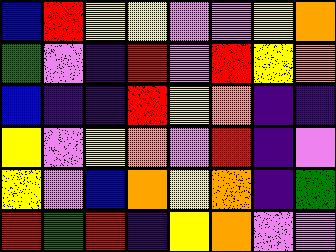[["blue", "red", "yellow", "yellow", "violet", "violet", "yellow", "orange"], ["green", "violet", "indigo", "red", "violet", "red", "yellow", "orange"], ["blue", "indigo", "indigo", "red", "yellow", "orange", "indigo", "indigo"], ["yellow", "violet", "yellow", "orange", "violet", "red", "indigo", "violet"], ["yellow", "violet", "blue", "orange", "yellow", "orange", "indigo", "green"], ["red", "green", "red", "indigo", "yellow", "orange", "violet", "violet"]]